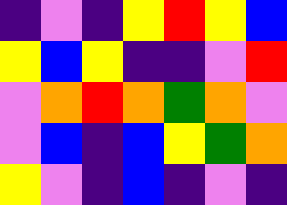[["indigo", "violet", "indigo", "yellow", "red", "yellow", "blue"], ["yellow", "blue", "yellow", "indigo", "indigo", "violet", "red"], ["violet", "orange", "red", "orange", "green", "orange", "violet"], ["violet", "blue", "indigo", "blue", "yellow", "green", "orange"], ["yellow", "violet", "indigo", "blue", "indigo", "violet", "indigo"]]